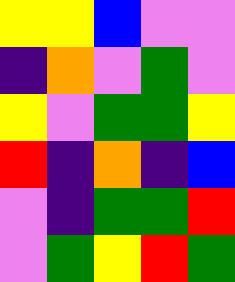[["yellow", "yellow", "blue", "violet", "violet"], ["indigo", "orange", "violet", "green", "violet"], ["yellow", "violet", "green", "green", "yellow"], ["red", "indigo", "orange", "indigo", "blue"], ["violet", "indigo", "green", "green", "red"], ["violet", "green", "yellow", "red", "green"]]